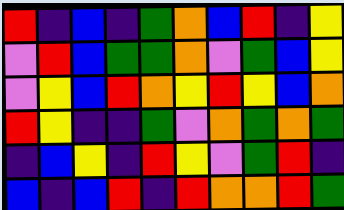[["red", "indigo", "blue", "indigo", "green", "orange", "blue", "red", "indigo", "yellow"], ["violet", "red", "blue", "green", "green", "orange", "violet", "green", "blue", "yellow"], ["violet", "yellow", "blue", "red", "orange", "yellow", "red", "yellow", "blue", "orange"], ["red", "yellow", "indigo", "indigo", "green", "violet", "orange", "green", "orange", "green"], ["indigo", "blue", "yellow", "indigo", "red", "yellow", "violet", "green", "red", "indigo"], ["blue", "indigo", "blue", "red", "indigo", "red", "orange", "orange", "red", "green"]]